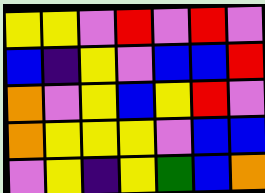[["yellow", "yellow", "violet", "red", "violet", "red", "violet"], ["blue", "indigo", "yellow", "violet", "blue", "blue", "red"], ["orange", "violet", "yellow", "blue", "yellow", "red", "violet"], ["orange", "yellow", "yellow", "yellow", "violet", "blue", "blue"], ["violet", "yellow", "indigo", "yellow", "green", "blue", "orange"]]